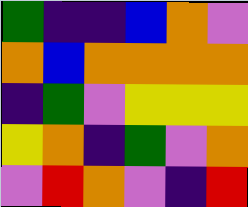[["green", "indigo", "indigo", "blue", "orange", "violet"], ["orange", "blue", "orange", "orange", "orange", "orange"], ["indigo", "green", "violet", "yellow", "yellow", "yellow"], ["yellow", "orange", "indigo", "green", "violet", "orange"], ["violet", "red", "orange", "violet", "indigo", "red"]]